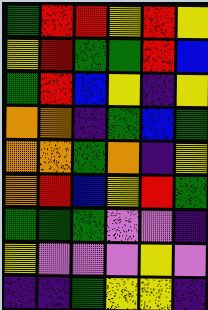[["green", "red", "red", "yellow", "red", "yellow"], ["yellow", "red", "green", "green", "red", "blue"], ["green", "red", "blue", "yellow", "indigo", "yellow"], ["orange", "orange", "indigo", "green", "blue", "green"], ["orange", "orange", "green", "orange", "indigo", "yellow"], ["orange", "red", "blue", "yellow", "red", "green"], ["green", "green", "green", "violet", "violet", "indigo"], ["yellow", "violet", "violet", "violet", "yellow", "violet"], ["indigo", "indigo", "green", "yellow", "yellow", "indigo"]]